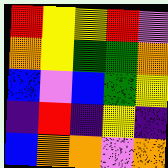[["red", "yellow", "yellow", "red", "violet"], ["orange", "yellow", "green", "green", "orange"], ["blue", "violet", "blue", "green", "yellow"], ["indigo", "red", "indigo", "yellow", "indigo"], ["blue", "orange", "orange", "violet", "orange"]]